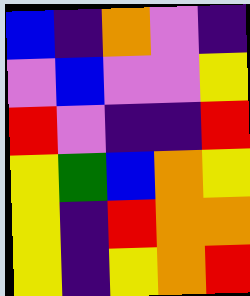[["blue", "indigo", "orange", "violet", "indigo"], ["violet", "blue", "violet", "violet", "yellow"], ["red", "violet", "indigo", "indigo", "red"], ["yellow", "green", "blue", "orange", "yellow"], ["yellow", "indigo", "red", "orange", "orange"], ["yellow", "indigo", "yellow", "orange", "red"]]